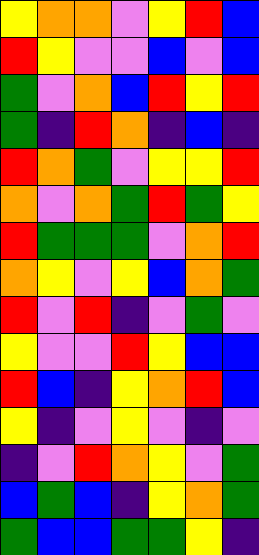[["yellow", "orange", "orange", "violet", "yellow", "red", "blue"], ["red", "yellow", "violet", "violet", "blue", "violet", "blue"], ["green", "violet", "orange", "blue", "red", "yellow", "red"], ["green", "indigo", "red", "orange", "indigo", "blue", "indigo"], ["red", "orange", "green", "violet", "yellow", "yellow", "red"], ["orange", "violet", "orange", "green", "red", "green", "yellow"], ["red", "green", "green", "green", "violet", "orange", "red"], ["orange", "yellow", "violet", "yellow", "blue", "orange", "green"], ["red", "violet", "red", "indigo", "violet", "green", "violet"], ["yellow", "violet", "violet", "red", "yellow", "blue", "blue"], ["red", "blue", "indigo", "yellow", "orange", "red", "blue"], ["yellow", "indigo", "violet", "yellow", "violet", "indigo", "violet"], ["indigo", "violet", "red", "orange", "yellow", "violet", "green"], ["blue", "green", "blue", "indigo", "yellow", "orange", "green"], ["green", "blue", "blue", "green", "green", "yellow", "indigo"]]